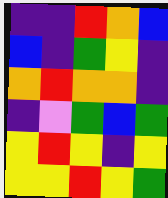[["indigo", "indigo", "red", "orange", "blue"], ["blue", "indigo", "green", "yellow", "indigo"], ["orange", "red", "orange", "orange", "indigo"], ["indigo", "violet", "green", "blue", "green"], ["yellow", "red", "yellow", "indigo", "yellow"], ["yellow", "yellow", "red", "yellow", "green"]]